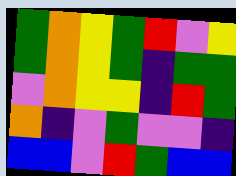[["green", "orange", "yellow", "green", "red", "violet", "yellow"], ["green", "orange", "yellow", "green", "indigo", "green", "green"], ["violet", "orange", "yellow", "yellow", "indigo", "red", "green"], ["orange", "indigo", "violet", "green", "violet", "violet", "indigo"], ["blue", "blue", "violet", "red", "green", "blue", "blue"]]